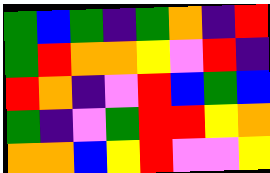[["green", "blue", "green", "indigo", "green", "orange", "indigo", "red"], ["green", "red", "orange", "orange", "yellow", "violet", "red", "indigo"], ["red", "orange", "indigo", "violet", "red", "blue", "green", "blue"], ["green", "indigo", "violet", "green", "red", "red", "yellow", "orange"], ["orange", "orange", "blue", "yellow", "red", "violet", "violet", "yellow"]]